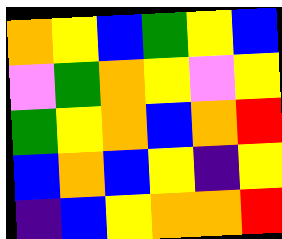[["orange", "yellow", "blue", "green", "yellow", "blue"], ["violet", "green", "orange", "yellow", "violet", "yellow"], ["green", "yellow", "orange", "blue", "orange", "red"], ["blue", "orange", "blue", "yellow", "indigo", "yellow"], ["indigo", "blue", "yellow", "orange", "orange", "red"]]